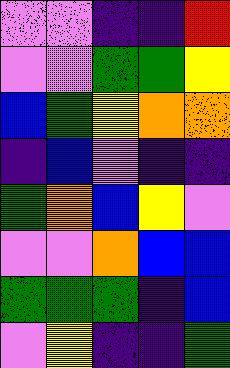[["violet", "violet", "indigo", "indigo", "red"], ["violet", "violet", "green", "green", "yellow"], ["blue", "green", "yellow", "orange", "orange"], ["indigo", "blue", "violet", "indigo", "indigo"], ["green", "orange", "blue", "yellow", "violet"], ["violet", "violet", "orange", "blue", "blue"], ["green", "green", "green", "indigo", "blue"], ["violet", "yellow", "indigo", "indigo", "green"]]